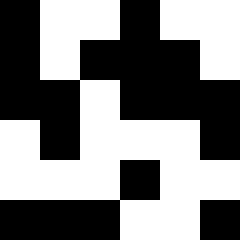[["black", "white", "white", "black", "white", "white"], ["black", "white", "black", "black", "black", "white"], ["black", "black", "white", "black", "black", "black"], ["white", "black", "white", "white", "white", "black"], ["white", "white", "white", "black", "white", "white"], ["black", "black", "black", "white", "white", "black"]]